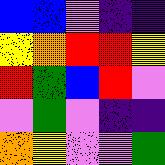[["blue", "blue", "violet", "indigo", "indigo"], ["yellow", "orange", "red", "red", "yellow"], ["red", "green", "blue", "red", "violet"], ["violet", "green", "violet", "indigo", "indigo"], ["orange", "yellow", "violet", "violet", "green"]]